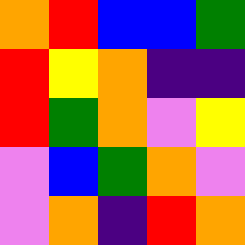[["orange", "red", "blue", "blue", "green"], ["red", "yellow", "orange", "indigo", "indigo"], ["red", "green", "orange", "violet", "yellow"], ["violet", "blue", "green", "orange", "violet"], ["violet", "orange", "indigo", "red", "orange"]]